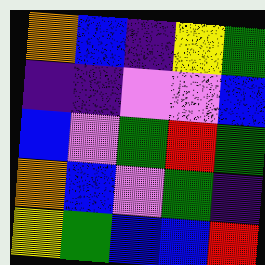[["orange", "blue", "indigo", "yellow", "green"], ["indigo", "indigo", "violet", "violet", "blue"], ["blue", "violet", "green", "red", "green"], ["orange", "blue", "violet", "green", "indigo"], ["yellow", "green", "blue", "blue", "red"]]